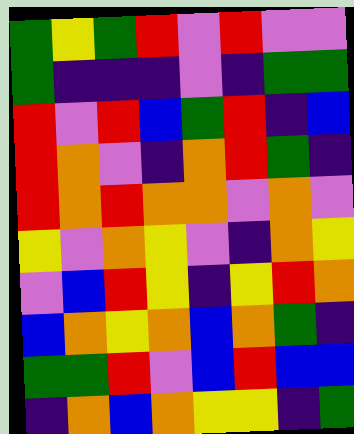[["green", "yellow", "green", "red", "violet", "red", "violet", "violet"], ["green", "indigo", "indigo", "indigo", "violet", "indigo", "green", "green"], ["red", "violet", "red", "blue", "green", "red", "indigo", "blue"], ["red", "orange", "violet", "indigo", "orange", "red", "green", "indigo"], ["red", "orange", "red", "orange", "orange", "violet", "orange", "violet"], ["yellow", "violet", "orange", "yellow", "violet", "indigo", "orange", "yellow"], ["violet", "blue", "red", "yellow", "indigo", "yellow", "red", "orange"], ["blue", "orange", "yellow", "orange", "blue", "orange", "green", "indigo"], ["green", "green", "red", "violet", "blue", "red", "blue", "blue"], ["indigo", "orange", "blue", "orange", "yellow", "yellow", "indigo", "green"]]